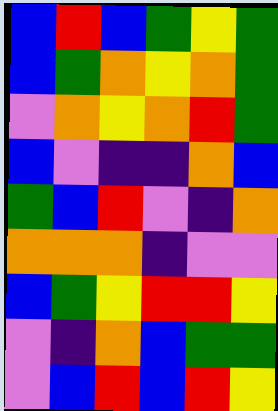[["blue", "red", "blue", "green", "yellow", "green"], ["blue", "green", "orange", "yellow", "orange", "green"], ["violet", "orange", "yellow", "orange", "red", "green"], ["blue", "violet", "indigo", "indigo", "orange", "blue"], ["green", "blue", "red", "violet", "indigo", "orange"], ["orange", "orange", "orange", "indigo", "violet", "violet"], ["blue", "green", "yellow", "red", "red", "yellow"], ["violet", "indigo", "orange", "blue", "green", "green"], ["violet", "blue", "red", "blue", "red", "yellow"]]